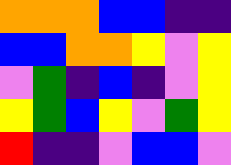[["orange", "orange", "orange", "blue", "blue", "indigo", "indigo"], ["blue", "blue", "orange", "orange", "yellow", "violet", "yellow"], ["violet", "green", "indigo", "blue", "indigo", "violet", "yellow"], ["yellow", "green", "blue", "yellow", "violet", "green", "yellow"], ["red", "indigo", "indigo", "violet", "blue", "blue", "violet"]]